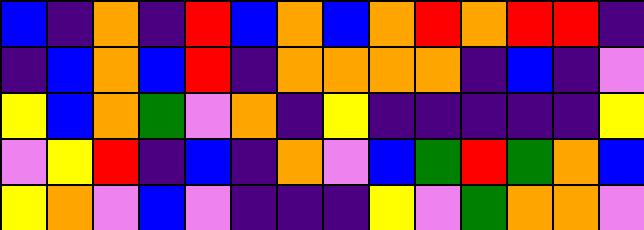[["blue", "indigo", "orange", "indigo", "red", "blue", "orange", "blue", "orange", "red", "orange", "red", "red", "indigo"], ["indigo", "blue", "orange", "blue", "red", "indigo", "orange", "orange", "orange", "orange", "indigo", "blue", "indigo", "violet"], ["yellow", "blue", "orange", "green", "violet", "orange", "indigo", "yellow", "indigo", "indigo", "indigo", "indigo", "indigo", "yellow"], ["violet", "yellow", "red", "indigo", "blue", "indigo", "orange", "violet", "blue", "green", "red", "green", "orange", "blue"], ["yellow", "orange", "violet", "blue", "violet", "indigo", "indigo", "indigo", "yellow", "violet", "green", "orange", "orange", "violet"]]